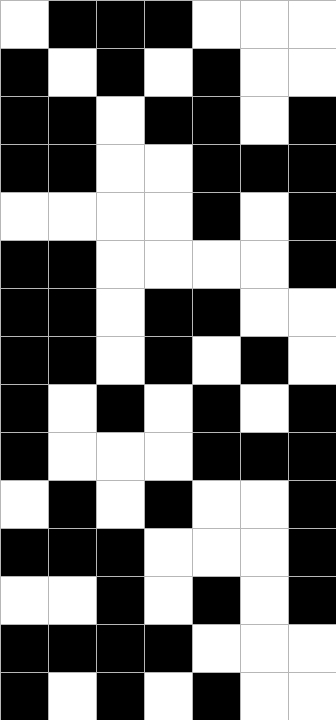[["white", "black", "black", "black", "white", "white", "white"], ["black", "white", "black", "white", "black", "white", "white"], ["black", "black", "white", "black", "black", "white", "black"], ["black", "black", "white", "white", "black", "black", "black"], ["white", "white", "white", "white", "black", "white", "black"], ["black", "black", "white", "white", "white", "white", "black"], ["black", "black", "white", "black", "black", "white", "white"], ["black", "black", "white", "black", "white", "black", "white"], ["black", "white", "black", "white", "black", "white", "black"], ["black", "white", "white", "white", "black", "black", "black"], ["white", "black", "white", "black", "white", "white", "black"], ["black", "black", "black", "white", "white", "white", "black"], ["white", "white", "black", "white", "black", "white", "black"], ["black", "black", "black", "black", "white", "white", "white"], ["black", "white", "black", "white", "black", "white", "white"]]